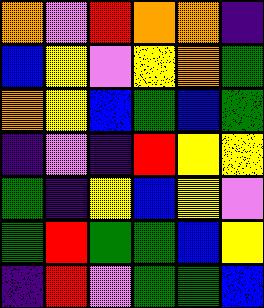[["orange", "violet", "red", "orange", "orange", "indigo"], ["blue", "yellow", "violet", "yellow", "orange", "green"], ["orange", "yellow", "blue", "green", "blue", "green"], ["indigo", "violet", "indigo", "red", "yellow", "yellow"], ["green", "indigo", "yellow", "blue", "yellow", "violet"], ["green", "red", "green", "green", "blue", "yellow"], ["indigo", "red", "violet", "green", "green", "blue"]]